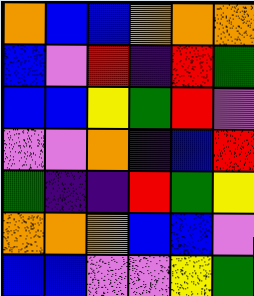[["orange", "blue", "blue", "orange", "orange", "orange"], ["blue", "violet", "red", "indigo", "red", "green"], ["blue", "blue", "yellow", "green", "red", "violet"], ["violet", "violet", "orange", "indigo", "blue", "red"], ["green", "indigo", "indigo", "red", "green", "yellow"], ["orange", "orange", "orange", "blue", "blue", "violet"], ["blue", "blue", "violet", "violet", "yellow", "green"]]